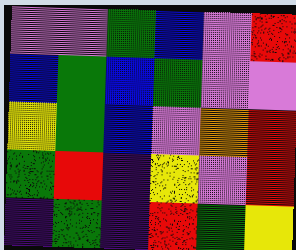[["violet", "violet", "green", "blue", "violet", "red"], ["blue", "green", "blue", "green", "violet", "violet"], ["yellow", "green", "blue", "violet", "orange", "red"], ["green", "red", "indigo", "yellow", "violet", "red"], ["indigo", "green", "indigo", "red", "green", "yellow"]]